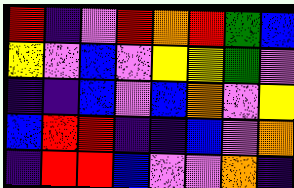[["red", "indigo", "violet", "red", "orange", "red", "green", "blue"], ["yellow", "violet", "blue", "violet", "yellow", "yellow", "green", "violet"], ["indigo", "indigo", "blue", "violet", "blue", "orange", "violet", "yellow"], ["blue", "red", "red", "indigo", "indigo", "blue", "violet", "orange"], ["indigo", "red", "red", "blue", "violet", "violet", "orange", "indigo"]]